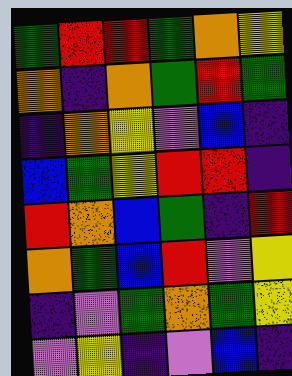[["green", "red", "red", "green", "orange", "yellow"], ["orange", "indigo", "orange", "green", "red", "green"], ["indigo", "orange", "yellow", "violet", "blue", "indigo"], ["blue", "green", "yellow", "red", "red", "indigo"], ["red", "orange", "blue", "green", "indigo", "red"], ["orange", "green", "blue", "red", "violet", "yellow"], ["indigo", "violet", "green", "orange", "green", "yellow"], ["violet", "yellow", "indigo", "violet", "blue", "indigo"]]